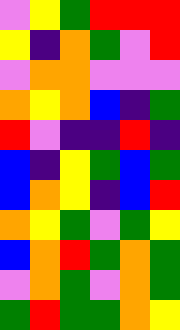[["violet", "yellow", "green", "red", "red", "red"], ["yellow", "indigo", "orange", "green", "violet", "red"], ["violet", "orange", "orange", "violet", "violet", "violet"], ["orange", "yellow", "orange", "blue", "indigo", "green"], ["red", "violet", "indigo", "indigo", "red", "indigo"], ["blue", "indigo", "yellow", "green", "blue", "green"], ["blue", "orange", "yellow", "indigo", "blue", "red"], ["orange", "yellow", "green", "violet", "green", "yellow"], ["blue", "orange", "red", "green", "orange", "green"], ["violet", "orange", "green", "violet", "orange", "green"], ["green", "red", "green", "green", "orange", "yellow"]]